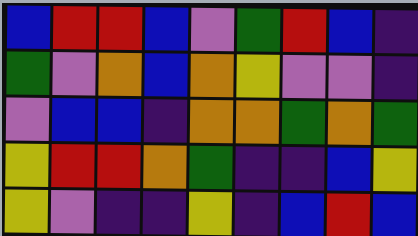[["blue", "red", "red", "blue", "violet", "green", "red", "blue", "indigo"], ["green", "violet", "orange", "blue", "orange", "yellow", "violet", "violet", "indigo"], ["violet", "blue", "blue", "indigo", "orange", "orange", "green", "orange", "green"], ["yellow", "red", "red", "orange", "green", "indigo", "indigo", "blue", "yellow"], ["yellow", "violet", "indigo", "indigo", "yellow", "indigo", "blue", "red", "blue"]]